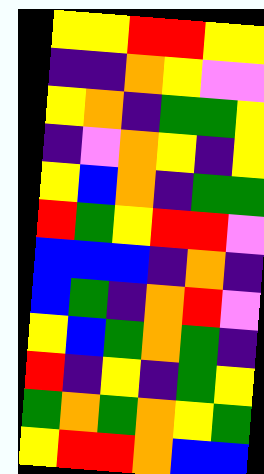[["yellow", "yellow", "red", "red", "yellow", "yellow"], ["indigo", "indigo", "orange", "yellow", "violet", "violet"], ["yellow", "orange", "indigo", "green", "green", "yellow"], ["indigo", "violet", "orange", "yellow", "indigo", "yellow"], ["yellow", "blue", "orange", "indigo", "green", "green"], ["red", "green", "yellow", "red", "red", "violet"], ["blue", "blue", "blue", "indigo", "orange", "indigo"], ["blue", "green", "indigo", "orange", "red", "violet"], ["yellow", "blue", "green", "orange", "green", "indigo"], ["red", "indigo", "yellow", "indigo", "green", "yellow"], ["green", "orange", "green", "orange", "yellow", "green"], ["yellow", "red", "red", "orange", "blue", "blue"]]